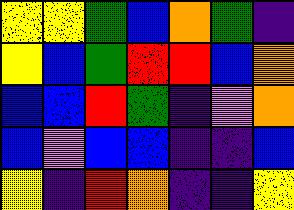[["yellow", "yellow", "green", "blue", "orange", "green", "indigo"], ["yellow", "blue", "green", "red", "red", "blue", "orange"], ["blue", "blue", "red", "green", "indigo", "violet", "orange"], ["blue", "violet", "blue", "blue", "indigo", "indigo", "blue"], ["yellow", "indigo", "red", "orange", "indigo", "indigo", "yellow"]]